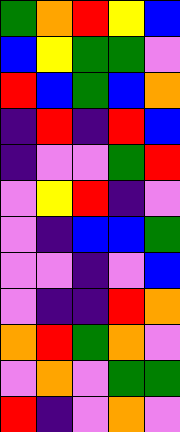[["green", "orange", "red", "yellow", "blue"], ["blue", "yellow", "green", "green", "violet"], ["red", "blue", "green", "blue", "orange"], ["indigo", "red", "indigo", "red", "blue"], ["indigo", "violet", "violet", "green", "red"], ["violet", "yellow", "red", "indigo", "violet"], ["violet", "indigo", "blue", "blue", "green"], ["violet", "violet", "indigo", "violet", "blue"], ["violet", "indigo", "indigo", "red", "orange"], ["orange", "red", "green", "orange", "violet"], ["violet", "orange", "violet", "green", "green"], ["red", "indigo", "violet", "orange", "violet"]]